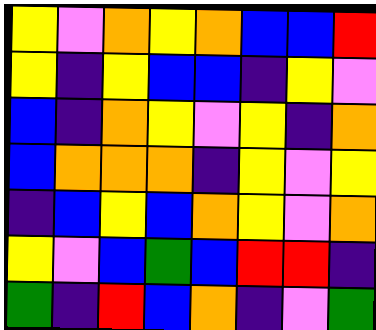[["yellow", "violet", "orange", "yellow", "orange", "blue", "blue", "red"], ["yellow", "indigo", "yellow", "blue", "blue", "indigo", "yellow", "violet"], ["blue", "indigo", "orange", "yellow", "violet", "yellow", "indigo", "orange"], ["blue", "orange", "orange", "orange", "indigo", "yellow", "violet", "yellow"], ["indigo", "blue", "yellow", "blue", "orange", "yellow", "violet", "orange"], ["yellow", "violet", "blue", "green", "blue", "red", "red", "indigo"], ["green", "indigo", "red", "blue", "orange", "indigo", "violet", "green"]]